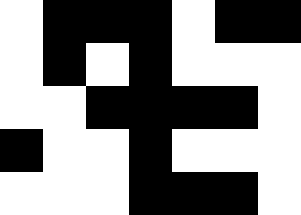[["white", "black", "black", "black", "white", "black", "black"], ["white", "black", "white", "black", "white", "white", "white"], ["white", "white", "black", "black", "black", "black", "white"], ["black", "white", "white", "black", "white", "white", "white"], ["white", "white", "white", "black", "black", "black", "white"]]